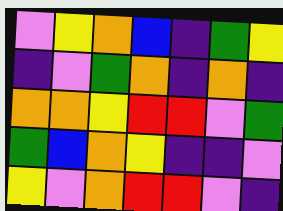[["violet", "yellow", "orange", "blue", "indigo", "green", "yellow"], ["indigo", "violet", "green", "orange", "indigo", "orange", "indigo"], ["orange", "orange", "yellow", "red", "red", "violet", "green"], ["green", "blue", "orange", "yellow", "indigo", "indigo", "violet"], ["yellow", "violet", "orange", "red", "red", "violet", "indigo"]]